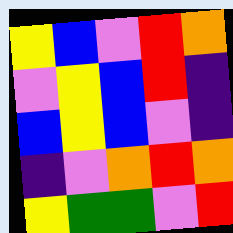[["yellow", "blue", "violet", "red", "orange"], ["violet", "yellow", "blue", "red", "indigo"], ["blue", "yellow", "blue", "violet", "indigo"], ["indigo", "violet", "orange", "red", "orange"], ["yellow", "green", "green", "violet", "red"]]